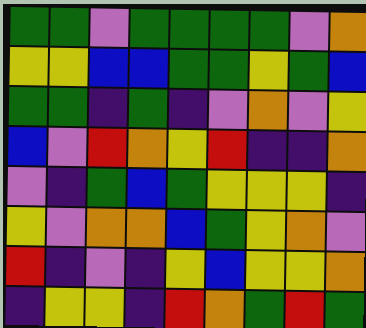[["green", "green", "violet", "green", "green", "green", "green", "violet", "orange"], ["yellow", "yellow", "blue", "blue", "green", "green", "yellow", "green", "blue"], ["green", "green", "indigo", "green", "indigo", "violet", "orange", "violet", "yellow"], ["blue", "violet", "red", "orange", "yellow", "red", "indigo", "indigo", "orange"], ["violet", "indigo", "green", "blue", "green", "yellow", "yellow", "yellow", "indigo"], ["yellow", "violet", "orange", "orange", "blue", "green", "yellow", "orange", "violet"], ["red", "indigo", "violet", "indigo", "yellow", "blue", "yellow", "yellow", "orange"], ["indigo", "yellow", "yellow", "indigo", "red", "orange", "green", "red", "green"]]